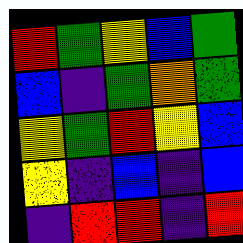[["red", "green", "yellow", "blue", "green"], ["blue", "indigo", "green", "orange", "green"], ["yellow", "green", "red", "yellow", "blue"], ["yellow", "indigo", "blue", "indigo", "blue"], ["indigo", "red", "red", "indigo", "red"]]